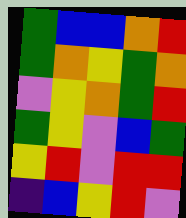[["green", "blue", "blue", "orange", "red"], ["green", "orange", "yellow", "green", "orange"], ["violet", "yellow", "orange", "green", "red"], ["green", "yellow", "violet", "blue", "green"], ["yellow", "red", "violet", "red", "red"], ["indigo", "blue", "yellow", "red", "violet"]]